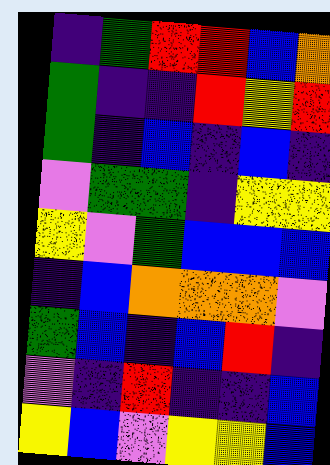[["indigo", "green", "red", "red", "blue", "orange"], ["green", "indigo", "indigo", "red", "yellow", "red"], ["green", "indigo", "blue", "indigo", "blue", "indigo"], ["violet", "green", "green", "indigo", "yellow", "yellow"], ["yellow", "violet", "green", "blue", "blue", "blue"], ["indigo", "blue", "orange", "orange", "orange", "violet"], ["green", "blue", "indigo", "blue", "red", "indigo"], ["violet", "indigo", "red", "indigo", "indigo", "blue"], ["yellow", "blue", "violet", "yellow", "yellow", "blue"]]